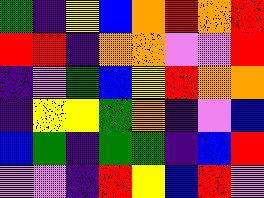[["green", "indigo", "yellow", "blue", "orange", "red", "orange", "red"], ["red", "red", "indigo", "orange", "orange", "violet", "violet", "red"], ["indigo", "violet", "green", "blue", "yellow", "red", "orange", "orange"], ["indigo", "yellow", "yellow", "green", "orange", "indigo", "violet", "blue"], ["blue", "green", "indigo", "green", "green", "indigo", "blue", "red"], ["violet", "violet", "indigo", "red", "yellow", "blue", "red", "violet"]]